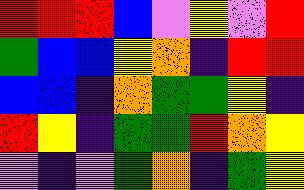[["red", "red", "red", "blue", "violet", "yellow", "violet", "red"], ["green", "blue", "blue", "yellow", "orange", "indigo", "red", "red"], ["blue", "blue", "indigo", "orange", "green", "green", "yellow", "indigo"], ["red", "yellow", "indigo", "green", "green", "red", "orange", "yellow"], ["violet", "indigo", "violet", "green", "orange", "indigo", "green", "yellow"]]